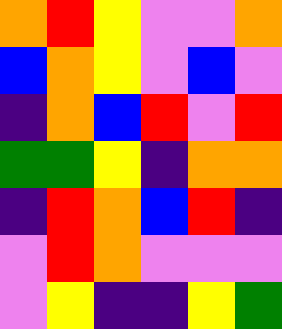[["orange", "red", "yellow", "violet", "violet", "orange"], ["blue", "orange", "yellow", "violet", "blue", "violet"], ["indigo", "orange", "blue", "red", "violet", "red"], ["green", "green", "yellow", "indigo", "orange", "orange"], ["indigo", "red", "orange", "blue", "red", "indigo"], ["violet", "red", "orange", "violet", "violet", "violet"], ["violet", "yellow", "indigo", "indigo", "yellow", "green"]]